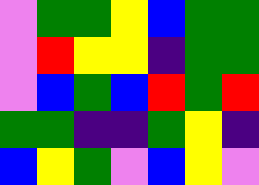[["violet", "green", "green", "yellow", "blue", "green", "green"], ["violet", "red", "yellow", "yellow", "indigo", "green", "green"], ["violet", "blue", "green", "blue", "red", "green", "red"], ["green", "green", "indigo", "indigo", "green", "yellow", "indigo"], ["blue", "yellow", "green", "violet", "blue", "yellow", "violet"]]